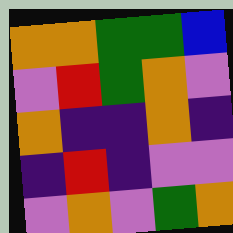[["orange", "orange", "green", "green", "blue"], ["violet", "red", "green", "orange", "violet"], ["orange", "indigo", "indigo", "orange", "indigo"], ["indigo", "red", "indigo", "violet", "violet"], ["violet", "orange", "violet", "green", "orange"]]